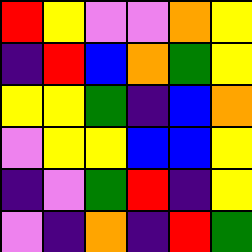[["red", "yellow", "violet", "violet", "orange", "yellow"], ["indigo", "red", "blue", "orange", "green", "yellow"], ["yellow", "yellow", "green", "indigo", "blue", "orange"], ["violet", "yellow", "yellow", "blue", "blue", "yellow"], ["indigo", "violet", "green", "red", "indigo", "yellow"], ["violet", "indigo", "orange", "indigo", "red", "green"]]